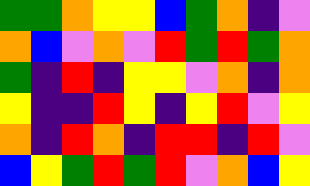[["green", "green", "orange", "yellow", "yellow", "blue", "green", "orange", "indigo", "violet"], ["orange", "blue", "violet", "orange", "violet", "red", "green", "red", "green", "orange"], ["green", "indigo", "red", "indigo", "yellow", "yellow", "violet", "orange", "indigo", "orange"], ["yellow", "indigo", "indigo", "red", "yellow", "indigo", "yellow", "red", "violet", "yellow"], ["orange", "indigo", "red", "orange", "indigo", "red", "red", "indigo", "red", "violet"], ["blue", "yellow", "green", "red", "green", "red", "violet", "orange", "blue", "yellow"]]